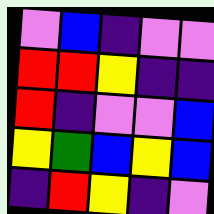[["violet", "blue", "indigo", "violet", "violet"], ["red", "red", "yellow", "indigo", "indigo"], ["red", "indigo", "violet", "violet", "blue"], ["yellow", "green", "blue", "yellow", "blue"], ["indigo", "red", "yellow", "indigo", "violet"]]